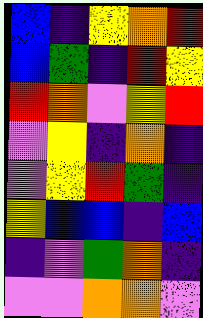[["blue", "indigo", "yellow", "orange", "red"], ["blue", "green", "indigo", "red", "yellow"], ["red", "orange", "violet", "yellow", "red"], ["violet", "yellow", "indigo", "orange", "indigo"], ["violet", "yellow", "red", "green", "indigo"], ["yellow", "blue", "blue", "indigo", "blue"], ["indigo", "violet", "green", "orange", "indigo"], ["violet", "violet", "orange", "orange", "violet"]]